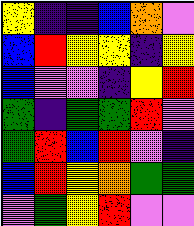[["yellow", "indigo", "indigo", "blue", "orange", "violet"], ["blue", "red", "yellow", "yellow", "indigo", "yellow"], ["blue", "violet", "violet", "indigo", "yellow", "red"], ["green", "indigo", "green", "green", "red", "violet"], ["green", "red", "blue", "red", "violet", "indigo"], ["blue", "red", "yellow", "orange", "green", "green"], ["violet", "green", "yellow", "red", "violet", "violet"]]